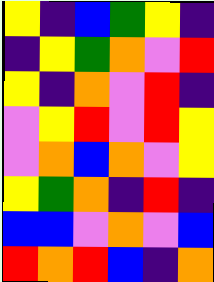[["yellow", "indigo", "blue", "green", "yellow", "indigo"], ["indigo", "yellow", "green", "orange", "violet", "red"], ["yellow", "indigo", "orange", "violet", "red", "indigo"], ["violet", "yellow", "red", "violet", "red", "yellow"], ["violet", "orange", "blue", "orange", "violet", "yellow"], ["yellow", "green", "orange", "indigo", "red", "indigo"], ["blue", "blue", "violet", "orange", "violet", "blue"], ["red", "orange", "red", "blue", "indigo", "orange"]]